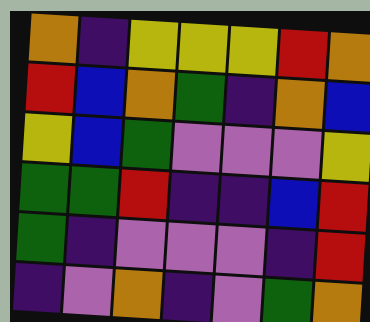[["orange", "indigo", "yellow", "yellow", "yellow", "red", "orange"], ["red", "blue", "orange", "green", "indigo", "orange", "blue"], ["yellow", "blue", "green", "violet", "violet", "violet", "yellow"], ["green", "green", "red", "indigo", "indigo", "blue", "red"], ["green", "indigo", "violet", "violet", "violet", "indigo", "red"], ["indigo", "violet", "orange", "indigo", "violet", "green", "orange"]]